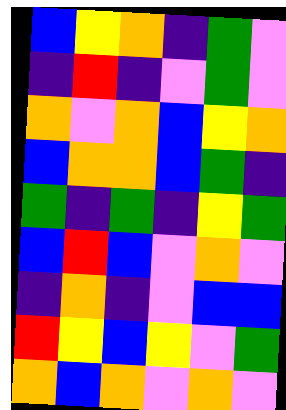[["blue", "yellow", "orange", "indigo", "green", "violet"], ["indigo", "red", "indigo", "violet", "green", "violet"], ["orange", "violet", "orange", "blue", "yellow", "orange"], ["blue", "orange", "orange", "blue", "green", "indigo"], ["green", "indigo", "green", "indigo", "yellow", "green"], ["blue", "red", "blue", "violet", "orange", "violet"], ["indigo", "orange", "indigo", "violet", "blue", "blue"], ["red", "yellow", "blue", "yellow", "violet", "green"], ["orange", "blue", "orange", "violet", "orange", "violet"]]